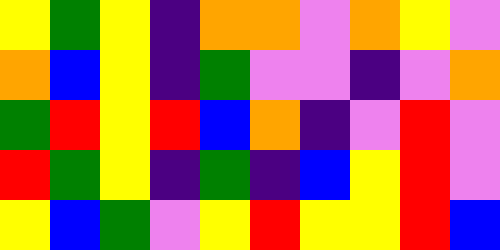[["yellow", "green", "yellow", "indigo", "orange", "orange", "violet", "orange", "yellow", "violet"], ["orange", "blue", "yellow", "indigo", "green", "violet", "violet", "indigo", "violet", "orange"], ["green", "red", "yellow", "red", "blue", "orange", "indigo", "violet", "red", "violet"], ["red", "green", "yellow", "indigo", "green", "indigo", "blue", "yellow", "red", "violet"], ["yellow", "blue", "green", "violet", "yellow", "red", "yellow", "yellow", "red", "blue"]]